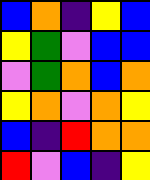[["blue", "orange", "indigo", "yellow", "blue"], ["yellow", "green", "violet", "blue", "blue"], ["violet", "green", "orange", "blue", "orange"], ["yellow", "orange", "violet", "orange", "yellow"], ["blue", "indigo", "red", "orange", "orange"], ["red", "violet", "blue", "indigo", "yellow"]]